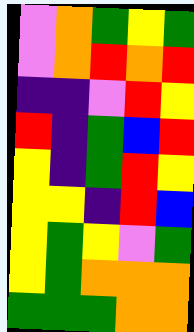[["violet", "orange", "green", "yellow", "green"], ["violet", "orange", "red", "orange", "red"], ["indigo", "indigo", "violet", "red", "yellow"], ["red", "indigo", "green", "blue", "red"], ["yellow", "indigo", "green", "red", "yellow"], ["yellow", "yellow", "indigo", "red", "blue"], ["yellow", "green", "yellow", "violet", "green"], ["yellow", "green", "orange", "orange", "orange"], ["green", "green", "green", "orange", "orange"]]